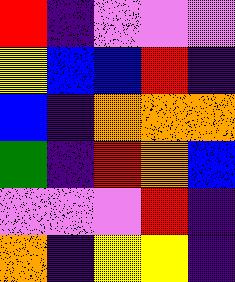[["red", "indigo", "violet", "violet", "violet"], ["yellow", "blue", "blue", "red", "indigo"], ["blue", "indigo", "orange", "orange", "orange"], ["green", "indigo", "red", "orange", "blue"], ["violet", "violet", "violet", "red", "indigo"], ["orange", "indigo", "yellow", "yellow", "indigo"]]